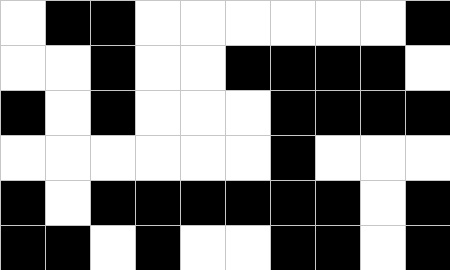[["white", "black", "black", "white", "white", "white", "white", "white", "white", "black"], ["white", "white", "black", "white", "white", "black", "black", "black", "black", "white"], ["black", "white", "black", "white", "white", "white", "black", "black", "black", "black"], ["white", "white", "white", "white", "white", "white", "black", "white", "white", "white"], ["black", "white", "black", "black", "black", "black", "black", "black", "white", "black"], ["black", "black", "white", "black", "white", "white", "black", "black", "white", "black"]]